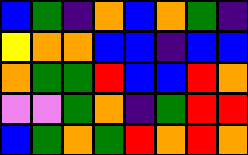[["blue", "green", "indigo", "orange", "blue", "orange", "green", "indigo"], ["yellow", "orange", "orange", "blue", "blue", "indigo", "blue", "blue"], ["orange", "green", "green", "red", "blue", "blue", "red", "orange"], ["violet", "violet", "green", "orange", "indigo", "green", "red", "red"], ["blue", "green", "orange", "green", "red", "orange", "red", "orange"]]